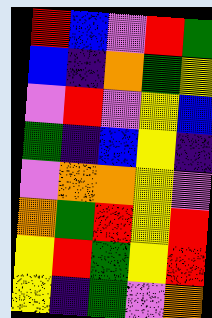[["red", "blue", "violet", "red", "green"], ["blue", "indigo", "orange", "green", "yellow"], ["violet", "red", "violet", "yellow", "blue"], ["green", "indigo", "blue", "yellow", "indigo"], ["violet", "orange", "orange", "yellow", "violet"], ["orange", "green", "red", "yellow", "red"], ["yellow", "red", "green", "yellow", "red"], ["yellow", "indigo", "green", "violet", "orange"]]